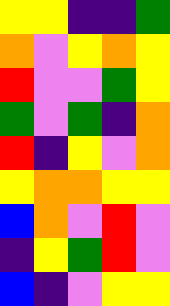[["yellow", "yellow", "indigo", "indigo", "green"], ["orange", "violet", "yellow", "orange", "yellow"], ["red", "violet", "violet", "green", "yellow"], ["green", "violet", "green", "indigo", "orange"], ["red", "indigo", "yellow", "violet", "orange"], ["yellow", "orange", "orange", "yellow", "yellow"], ["blue", "orange", "violet", "red", "violet"], ["indigo", "yellow", "green", "red", "violet"], ["blue", "indigo", "violet", "yellow", "yellow"]]